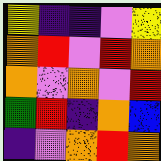[["yellow", "indigo", "indigo", "violet", "yellow"], ["orange", "red", "violet", "red", "orange"], ["orange", "violet", "orange", "violet", "red"], ["green", "red", "indigo", "orange", "blue"], ["indigo", "violet", "orange", "red", "orange"]]